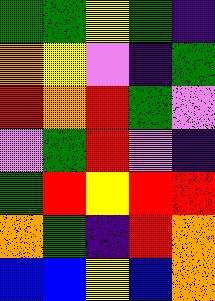[["green", "green", "yellow", "green", "indigo"], ["orange", "yellow", "violet", "indigo", "green"], ["red", "orange", "red", "green", "violet"], ["violet", "green", "red", "violet", "indigo"], ["green", "red", "yellow", "red", "red"], ["orange", "green", "indigo", "red", "orange"], ["blue", "blue", "yellow", "blue", "orange"]]